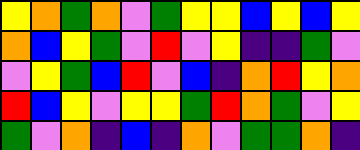[["yellow", "orange", "green", "orange", "violet", "green", "yellow", "yellow", "blue", "yellow", "blue", "yellow"], ["orange", "blue", "yellow", "green", "violet", "red", "violet", "yellow", "indigo", "indigo", "green", "violet"], ["violet", "yellow", "green", "blue", "red", "violet", "blue", "indigo", "orange", "red", "yellow", "orange"], ["red", "blue", "yellow", "violet", "yellow", "yellow", "green", "red", "orange", "green", "violet", "yellow"], ["green", "violet", "orange", "indigo", "blue", "indigo", "orange", "violet", "green", "green", "orange", "indigo"]]